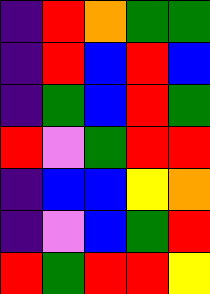[["indigo", "red", "orange", "green", "green"], ["indigo", "red", "blue", "red", "blue"], ["indigo", "green", "blue", "red", "green"], ["red", "violet", "green", "red", "red"], ["indigo", "blue", "blue", "yellow", "orange"], ["indigo", "violet", "blue", "green", "red"], ["red", "green", "red", "red", "yellow"]]